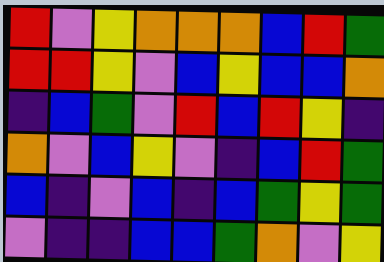[["red", "violet", "yellow", "orange", "orange", "orange", "blue", "red", "green"], ["red", "red", "yellow", "violet", "blue", "yellow", "blue", "blue", "orange"], ["indigo", "blue", "green", "violet", "red", "blue", "red", "yellow", "indigo"], ["orange", "violet", "blue", "yellow", "violet", "indigo", "blue", "red", "green"], ["blue", "indigo", "violet", "blue", "indigo", "blue", "green", "yellow", "green"], ["violet", "indigo", "indigo", "blue", "blue", "green", "orange", "violet", "yellow"]]